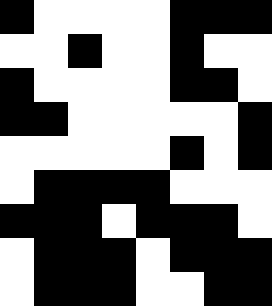[["black", "white", "white", "white", "white", "black", "black", "black"], ["white", "white", "black", "white", "white", "black", "white", "white"], ["black", "white", "white", "white", "white", "black", "black", "white"], ["black", "black", "white", "white", "white", "white", "white", "black"], ["white", "white", "white", "white", "white", "black", "white", "black"], ["white", "black", "black", "black", "black", "white", "white", "white"], ["black", "black", "black", "white", "black", "black", "black", "white"], ["white", "black", "black", "black", "white", "black", "black", "black"], ["white", "black", "black", "black", "white", "white", "black", "black"]]